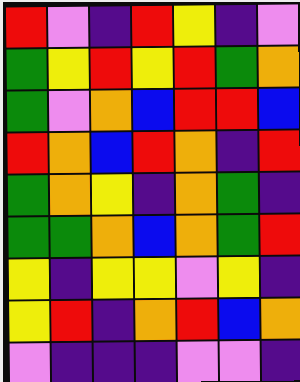[["red", "violet", "indigo", "red", "yellow", "indigo", "violet"], ["green", "yellow", "red", "yellow", "red", "green", "orange"], ["green", "violet", "orange", "blue", "red", "red", "blue"], ["red", "orange", "blue", "red", "orange", "indigo", "red"], ["green", "orange", "yellow", "indigo", "orange", "green", "indigo"], ["green", "green", "orange", "blue", "orange", "green", "red"], ["yellow", "indigo", "yellow", "yellow", "violet", "yellow", "indigo"], ["yellow", "red", "indigo", "orange", "red", "blue", "orange"], ["violet", "indigo", "indigo", "indigo", "violet", "violet", "indigo"]]